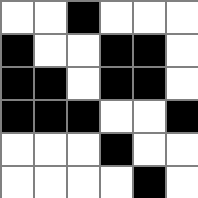[["white", "white", "black", "white", "white", "white"], ["black", "white", "white", "black", "black", "white"], ["black", "black", "white", "black", "black", "white"], ["black", "black", "black", "white", "white", "black"], ["white", "white", "white", "black", "white", "white"], ["white", "white", "white", "white", "black", "white"]]